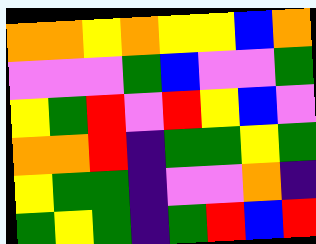[["orange", "orange", "yellow", "orange", "yellow", "yellow", "blue", "orange"], ["violet", "violet", "violet", "green", "blue", "violet", "violet", "green"], ["yellow", "green", "red", "violet", "red", "yellow", "blue", "violet"], ["orange", "orange", "red", "indigo", "green", "green", "yellow", "green"], ["yellow", "green", "green", "indigo", "violet", "violet", "orange", "indigo"], ["green", "yellow", "green", "indigo", "green", "red", "blue", "red"]]